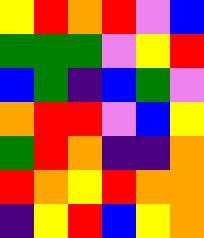[["yellow", "red", "orange", "red", "violet", "blue"], ["green", "green", "green", "violet", "yellow", "red"], ["blue", "green", "indigo", "blue", "green", "violet"], ["orange", "red", "red", "violet", "blue", "yellow"], ["green", "red", "orange", "indigo", "indigo", "orange"], ["red", "orange", "yellow", "red", "orange", "orange"], ["indigo", "yellow", "red", "blue", "yellow", "orange"]]